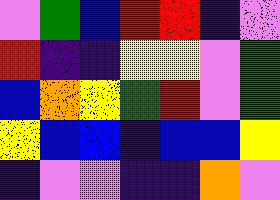[["violet", "green", "blue", "red", "red", "indigo", "violet"], ["red", "indigo", "indigo", "yellow", "yellow", "violet", "green"], ["blue", "orange", "yellow", "green", "red", "violet", "green"], ["yellow", "blue", "blue", "indigo", "blue", "blue", "yellow"], ["indigo", "violet", "violet", "indigo", "indigo", "orange", "violet"]]